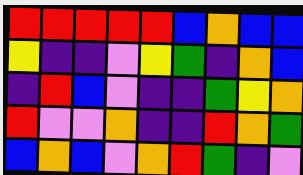[["red", "red", "red", "red", "red", "blue", "orange", "blue", "blue"], ["yellow", "indigo", "indigo", "violet", "yellow", "green", "indigo", "orange", "blue"], ["indigo", "red", "blue", "violet", "indigo", "indigo", "green", "yellow", "orange"], ["red", "violet", "violet", "orange", "indigo", "indigo", "red", "orange", "green"], ["blue", "orange", "blue", "violet", "orange", "red", "green", "indigo", "violet"]]